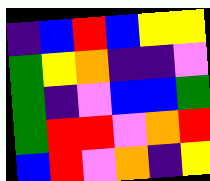[["indigo", "blue", "red", "blue", "yellow", "yellow"], ["green", "yellow", "orange", "indigo", "indigo", "violet"], ["green", "indigo", "violet", "blue", "blue", "green"], ["green", "red", "red", "violet", "orange", "red"], ["blue", "red", "violet", "orange", "indigo", "yellow"]]